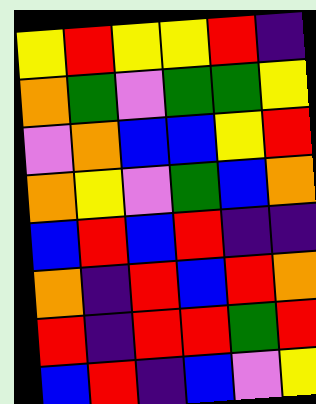[["yellow", "red", "yellow", "yellow", "red", "indigo"], ["orange", "green", "violet", "green", "green", "yellow"], ["violet", "orange", "blue", "blue", "yellow", "red"], ["orange", "yellow", "violet", "green", "blue", "orange"], ["blue", "red", "blue", "red", "indigo", "indigo"], ["orange", "indigo", "red", "blue", "red", "orange"], ["red", "indigo", "red", "red", "green", "red"], ["blue", "red", "indigo", "blue", "violet", "yellow"]]